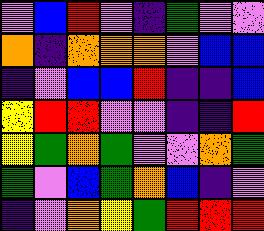[["violet", "blue", "red", "violet", "indigo", "green", "violet", "violet"], ["orange", "indigo", "orange", "orange", "orange", "violet", "blue", "blue"], ["indigo", "violet", "blue", "blue", "red", "indigo", "indigo", "blue"], ["yellow", "red", "red", "violet", "violet", "indigo", "indigo", "red"], ["yellow", "green", "orange", "green", "violet", "violet", "orange", "green"], ["green", "violet", "blue", "green", "orange", "blue", "indigo", "violet"], ["indigo", "violet", "orange", "yellow", "green", "red", "red", "red"]]